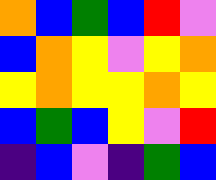[["orange", "blue", "green", "blue", "red", "violet"], ["blue", "orange", "yellow", "violet", "yellow", "orange"], ["yellow", "orange", "yellow", "yellow", "orange", "yellow"], ["blue", "green", "blue", "yellow", "violet", "red"], ["indigo", "blue", "violet", "indigo", "green", "blue"]]